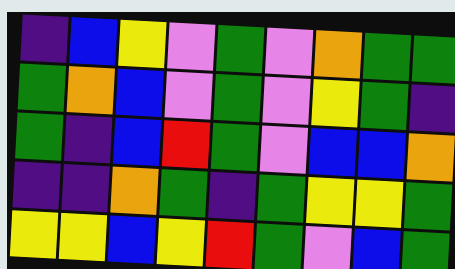[["indigo", "blue", "yellow", "violet", "green", "violet", "orange", "green", "green"], ["green", "orange", "blue", "violet", "green", "violet", "yellow", "green", "indigo"], ["green", "indigo", "blue", "red", "green", "violet", "blue", "blue", "orange"], ["indigo", "indigo", "orange", "green", "indigo", "green", "yellow", "yellow", "green"], ["yellow", "yellow", "blue", "yellow", "red", "green", "violet", "blue", "green"]]